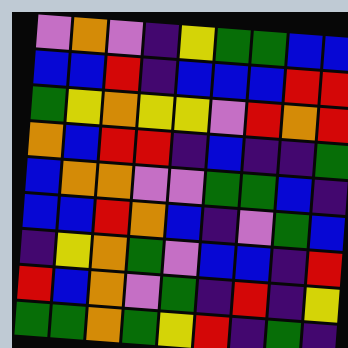[["violet", "orange", "violet", "indigo", "yellow", "green", "green", "blue", "blue"], ["blue", "blue", "red", "indigo", "blue", "blue", "blue", "red", "red"], ["green", "yellow", "orange", "yellow", "yellow", "violet", "red", "orange", "red"], ["orange", "blue", "red", "red", "indigo", "blue", "indigo", "indigo", "green"], ["blue", "orange", "orange", "violet", "violet", "green", "green", "blue", "indigo"], ["blue", "blue", "red", "orange", "blue", "indigo", "violet", "green", "blue"], ["indigo", "yellow", "orange", "green", "violet", "blue", "blue", "indigo", "red"], ["red", "blue", "orange", "violet", "green", "indigo", "red", "indigo", "yellow"], ["green", "green", "orange", "green", "yellow", "red", "indigo", "green", "indigo"]]